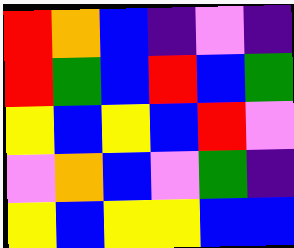[["red", "orange", "blue", "indigo", "violet", "indigo"], ["red", "green", "blue", "red", "blue", "green"], ["yellow", "blue", "yellow", "blue", "red", "violet"], ["violet", "orange", "blue", "violet", "green", "indigo"], ["yellow", "blue", "yellow", "yellow", "blue", "blue"]]